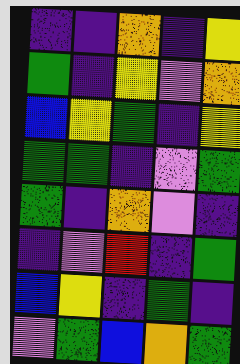[["indigo", "indigo", "orange", "indigo", "yellow"], ["green", "indigo", "yellow", "violet", "orange"], ["blue", "yellow", "green", "indigo", "yellow"], ["green", "green", "indigo", "violet", "green"], ["green", "indigo", "orange", "violet", "indigo"], ["indigo", "violet", "red", "indigo", "green"], ["blue", "yellow", "indigo", "green", "indigo"], ["violet", "green", "blue", "orange", "green"]]